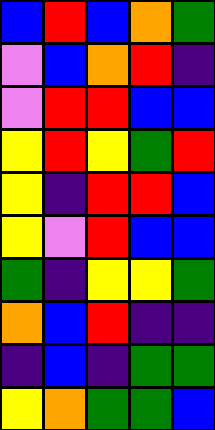[["blue", "red", "blue", "orange", "green"], ["violet", "blue", "orange", "red", "indigo"], ["violet", "red", "red", "blue", "blue"], ["yellow", "red", "yellow", "green", "red"], ["yellow", "indigo", "red", "red", "blue"], ["yellow", "violet", "red", "blue", "blue"], ["green", "indigo", "yellow", "yellow", "green"], ["orange", "blue", "red", "indigo", "indigo"], ["indigo", "blue", "indigo", "green", "green"], ["yellow", "orange", "green", "green", "blue"]]